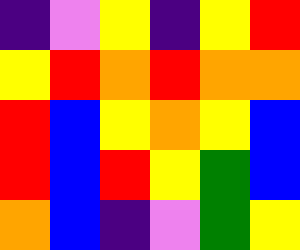[["indigo", "violet", "yellow", "indigo", "yellow", "red"], ["yellow", "red", "orange", "red", "orange", "orange"], ["red", "blue", "yellow", "orange", "yellow", "blue"], ["red", "blue", "red", "yellow", "green", "blue"], ["orange", "blue", "indigo", "violet", "green", "yellow"]]